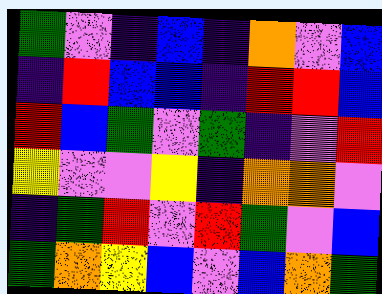[["green", "violet", "indigo", "blue", "indigo", "orange", "violet", "blue"], ["indigo", "red", "blue", "blue", "indigo", "red", "red", "blue"], ["red", "blue", "green", "violet", "green", "indigo", "violet", "red"], ["yellow", "violet", "violet", "yellow", "indigo", "orange", "orange", "violet"], ["indigo", "green", "red", "violet", "red", "green", "violet", "blue"], ["green", "orange", "yellow", "blue", "violet", "blue", "orange", "green"]]